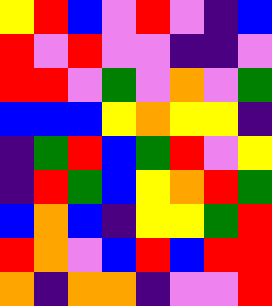[["yellow", "red", "blue", "violet", "red", "violet", "indigo", "blue"], ["red", "violet", "red", "violet", "violet", "indigo", "indigo", "violet"], ["red", "red", "violet", "green", "violet", "orange", "violet", "green"], ["blue", "blue", "blue", "yellow", "orange", "yellow", "yellow", "indigo"], ["indigo", "green", "red", "blue", "green", "red", "violet", "yellow"], ["indigo", "red", "green", "blue", "yellow", "orange", "red", "green"], ["blue", "orange", "blue", "indigo", "yellow", "yellow", "green", "red"], ["red", "orange", "violet", "blue", "red", "blue", "red", "red"], ["orange", "indigo", "orange", "orange", "indigo", "violet", "violet", "red"]]